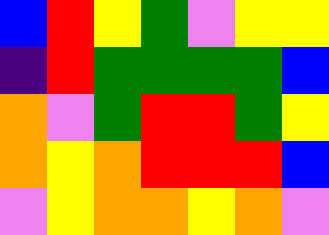[["blue", "red", "yellow", "green", "violet", "yellow", "yellow"], ["indigo", "red", "green", "green", "green", "green", "blue"], ["orange", "violet", "green", "red", "red", "green", "yellow"], ["orange", "yellow", "orange", "red", "red", "red", "blue"], ["violet", "yellow", "orange", "orange", "yellow", "orange", "violet"]]